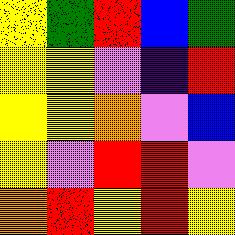[["yellow", "green", "red", "blue", "green"], ["yellow", "yellow", "violet", "indigo", "red"], ["yellow", "yellow", "orange", "violet", "blue"], ["yellow", "violet", "red", "red", "violet"], ["orange", "red", "yellow", "red", "yellow"]]